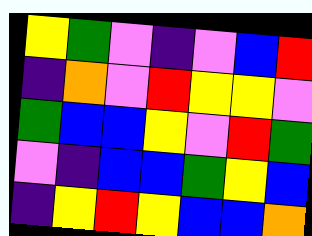[["yellow", "green", "violet", "indigo", "violet", "blue", "red"], ["indigo", "orange", "violet", "red", "yellow", "yellow", "violet"], ["green", "blue", "blue", "yellow", "violet", "red", "green"], ["violet", "indigo", "blue", "blue", "green", "yellow", "blue"], ["indigo", "yellow", "red", "yellow", "blue", "blue", "orange"]]